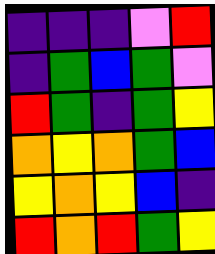[["indigo", "indigo", "indigo", "violet", "red"], ["indigo", "green", "blue", "green", "violet"], ["red", "green", "indigo", "green", "yellow"], ["orange", "yellow", "orange", "green", "blue"], ["yellow", "orange", "yellow", "blue", "indigo"], ["red", "orange", "red", "green", "yellow"]]